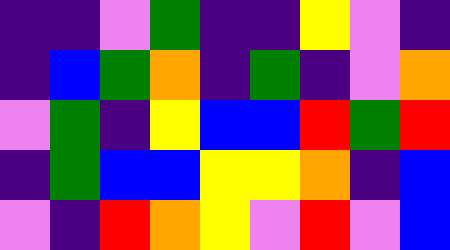[["indigo", "indigo", "violet", "green", "indigo", "indigo", "yellow", "violet", "indigo"], ["indigo", "blue", "green", "orange", "indigo", "green", "indigo", "violet", "orange"], ["violet", "green", "indigo", "yellow", "blue", "blue", "red", "green", "red"], ["indigo", "green", "blue", "blue", "yellow", "yellow", "orange", "indigo", "blue"], ["violet", "indigo", "red", "orange", "yellow", "violet", "red", "violet", "blue"]]